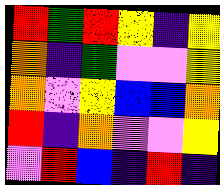[["red", "green", "red", "yellow", "indigo", "yellow"], ["orange", "indigo", "green", "violet", "violet", "yellow"], ["orange", "violet", "yellow", "blue", "blue", "orange"], ["red", "indigo", "orange", "violet", "violet", "yellow"], ["violet", "red", "blue", "indigo", "red", "indigo"]]